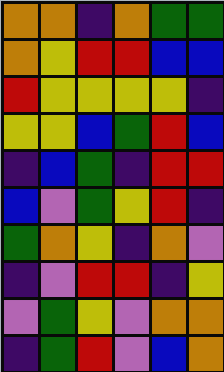[["orange", "orange", "indigo", "orange", "green", "green"], ["orange", "yellow", "red", "red", "blue", "blue"], ["red", "yellow", "yellow", "yellow", "yellow", "indigo"], ["yellow", "yellow", "blue", "green", "red", "blue"], ["indigo", "blue", "green", "indigo", "red", "red"], ["blue", "violet", "green", "yellow", "red", "indigo"], ["green", "orange", "yellow", "indigo", "orange", "violet"], ["indigo", "violet", "red", "red", "indigo", "yellow"], ["violet", "green", "yellow", "violet", "orange", "orange"], ["indigo", "green", "red", "violet", "blue", "orange"]]